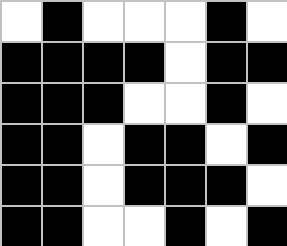[["white", "black", "white", "white", "white", "black", "white"], ["black", "black", "black", "black", "white", "black", "black"], ["black", "black", "black", "white", "white", "black", "white"], ["black", "black", "white", "black", "black", "white", "black"], ["black", "black", "white", "black", "black", "black", "white"], ["black", "black", "white", "white", "black", "white", "black"]]